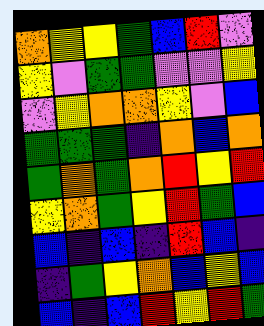[["orange", "yellow", "yellow", "green", "blue", "red", "violet"], ["yellow", "violet", "green", "green", "violet", "violet", "yellow"], ["violet", "yellow", "orange", "orange", "yellow", "violet", "blue"], ["green", "green", "green", "indigo", "orange", "blue", "orange"], ["green", "orange", "green", "orange", "red", "yellow", "red"], ["yellow", "orange", "green", "yellow", "red", "green", "blue"], ["blue", "indigo", "blue", "indigo", "red", "blue", "indigo"], ["indigo", "green", "yellow", "orange", "blue", "yellow", "blue"], ["blue", "indigo", "blue", "red", "yellow", "red", "green"]]